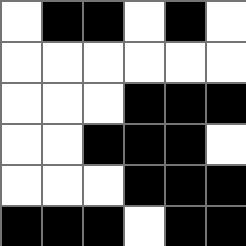[["white", "black", "black", "white", "black", "white"], ["white", "white", "white", "white", "white", "white"], ["white", "white", "white", "black", "black", "black"], ["white", "white", "black", "black", "black", "white"], ["white", "white", "white", "black", "black", "black"], ["black", "black", "black", "white", "black", "black"]]